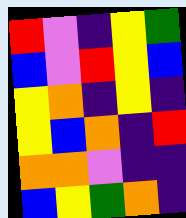[["red", "violet", "indigo", "yellow", "green"], ["blue", "violet", "red", "yellow", "blue"], ["yellow", "orange", "indigo", "yellow", "indigo"], ["yellow", "blue", "orange", "indigo", "red"], ["orange", "orange", "violet", "indigo", "indigo"], ["blue", "yellow", "green", "orange", "indigo"]]